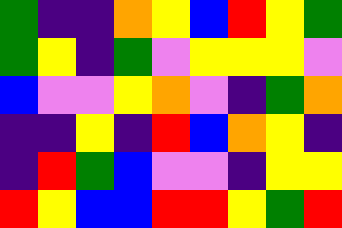[["green", "indigo", "indigo", "orange", "yellow", "blue", "red", "yellow", "green"], ["green", "yellow", "indigo", "green", "violet", "yellow", "yellow", "yellow", "violet"], ["blue", "violet", "violet", "yellow", "orange", "violet", "indigo", "green", "orange"], ["indigo", "indigo", "yellow", "indigo", "red", "blue", "orange", "yellow", "indigo"], ["indigo", "red", "green", "blue", "violet", "violet", "indigo", "yellow", "yellow"], ["red", "yellow", "blue", "blue", "red", "red", "yellow", "green", "red"]]